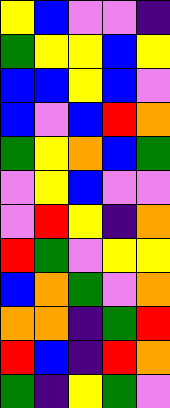[["yellow", "blue", "violet", "violet", "indigo"], ["green", "yellow", "yellow", "blue", "yellow"], ["blue", "blue", "yellow", "blue", "violet"], ["blue", "violet", "blue", "red", "orange"], ["green", "yellow", "orange", "blue", "green"], ["violet", "yellow", "blue", "violet", "violet"], ["violet", "red", "yellow", "indigo", "orange"], ["red", "green", "violet", "yellow", "yellow"], ["blue", "orange", "green", "violet", "orange"], ["orange", "orange", "indigo", "green", "red"], ["red", "blue", "indigo", "red", "orange"], ["green", "indigo", "yellow", "green", "violet"]]